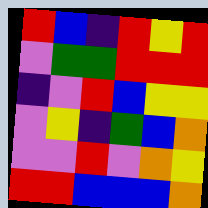[["red", "blue", "indigo", "red", "yellow", "red"], ["violet", "green", "green", "red", "red", "red"], ["indigo", "violet", "red", "blue", "yellow", "yellow"], ["violet", "yellow", "indigo", "green", "blue", "orange"], ["violet", "violet", "red", "violet", "orange", "yellow"], ["red", "red", "blue", "blue", "blue", "orange"]]